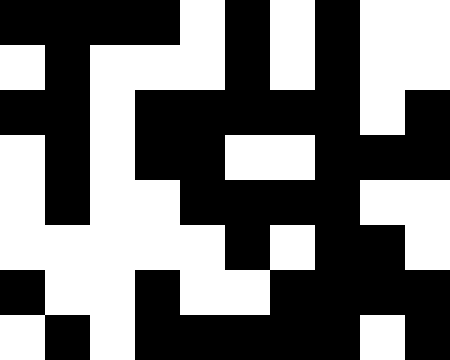[["black", "black", "black", "black", "white", "black", "white", "black", "white", "white"], ["white", "black", "white", "white", "white", "black", "white", "black", "white", "white"], ["black", "black", "white", "black", "black", "black", "black", "black", "white", "black"], ["white", "black", "white", "black", "black", "white", "white", "black", "black", "black"], ["white", "black", "white", "white", "black", "black", "black", "black", "white", "white"], ["white", "white", "white", "white", "white", "black", "white", "black", "black", "white"], ["black", "white", "white", "black", "white", "white", "black", "black", "black", "black"], ["white", "black", "white", "black", "black", "black", "black", "black", "white", "black"]]